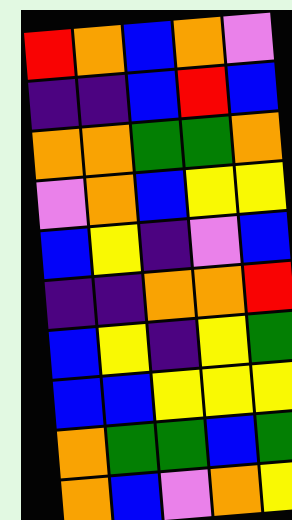[["red", "orange", "blue", "orange", "violet"], ["indigo", "indigo", "blue", "red", "blue"], ["orange", "orange", "green", "green", "orange"], ["violet", "orange", "blue", "yellow", "yellow"], ["blue", "yellow", "indigo", "violet", "blue"], ["indigo", "indigo", "orange", "orange", "red"], ["blue", "yellow", "indigo", "yellow", "green"], ["blue", "blue", "yellow", "yellow", "yellow"], ["orange", "green", "green", "blue", "green"], ["orange", "blue", "violet", "orange", "yellow"]]